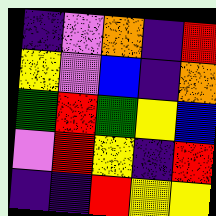[["indigo", "violet", "orange", "indigo", "red"], ["yellow", "violet", "blue", "indigo", "orange"], ["green", "red", "green", "yellow", "blue"], ["violet", "red", "yellow", "indigo", "red"], ["indigo", "indigo", "red", "yellow", "yellow"]]